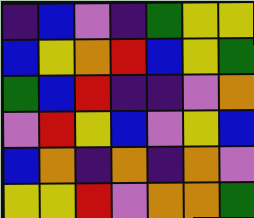[["indigo", "blue", "violet", "indigo", "green", "yellow", "yellow"], ["blue", "yellow", "orange", "red", "blue", "yellow", "green"], ["green", "blue", "red", "indigo", "indigo", "violet", "orange"], ["violet", "red", "yellow", "blue", "violet", "yellow", "blue"], ["blue", "orange", "indigo", "orange", "indigo", "orange", "violet"], ["yellow", "yellow", "red", "violet", "orange", "orange", "green"]]